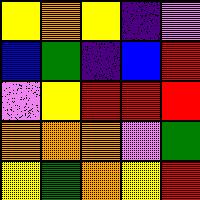[["yellow", "orange", "yellow", "indigo", "violet"], ["blue", "green", "indigo", "blue", "red"], ["violet", "yellow", "red", "red", "red"], ["orange", "orange", "orange", "violet", "green"], ["yellow", "green", "orange", "yellow", "red"]]